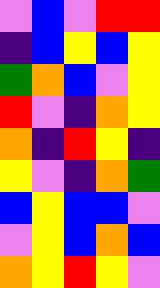[["violet", "blue", "violet", "red", "red"], ["indigo", "blue", "yellow", "blue", "yellow"], ["green", "orange", "blue", "violet", "yellow"], ["red", "violet", "indigo", "orange", "yellow"], ["orange", "indigo", "red", "yellow", "indigo"], ["yellow", "violet", "indigo", "orange", "green"], ["blue", "yellow", "blue", "blue", "violet"], ["violet", "yellow", "blue", "orange", "blue"], ["orange", "yellow", "red", "yellow", "violet"]]